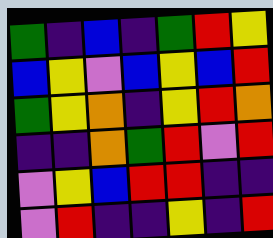[["green", "indigo", "blue", "indigo", "green", "red", "yellow"], ["blue", "yellow", "violet", "blue", "yellow", "blue", "red"], ["green", "yellow", "orange", "indigo", "yellow", "red", "orange"], ["indigo", "indigo", "orange", "green", "red", "violet", "red"], ["violet", "yellow", "blue", "red", "red", "indigo", "indigo"], ["violet", "red", "indigo", "indigo", "yellow", "indigo", "red"]]